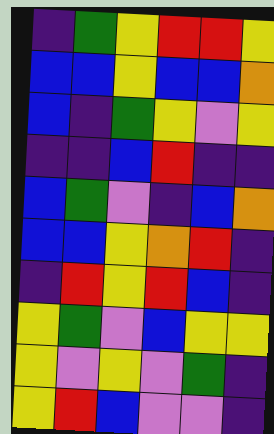[["indigo", "green", "yellow", "red", "red", "yellow"], ["blue", "blue", "yellow", "blue", "blue", "orange"], ["blue", "indigo", "green", "yellow", "violet", "yellow"], ["indigo", "indigo", "blue", "red", "indigo", "indigo"], ["blue", "green", "violet", "indigo", "blue", "orange"], ["blue", "blue", "yellow", "orange", "red", "indigo"], ["indigo", "red", "yellow", "red", "blue", "indigo"], ["yellow", "green", "violet", "blue", "yellow", "yellow"], ["yellow", "violet", "yellow", "violet", "green", "indigo"], ["yellow", "red", "blue", "violet", "violet", "indigo"]]